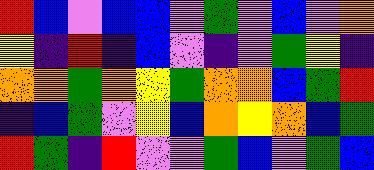[["red", "blue", "violet", "blue", "blue", "violet", "green", "violet", "blue", "violet", "orange"], ["yellow", "indigo", "red", "indigo", "blue", "violet", "indigo", "violet", "green", "yellow", "indigo"], ["orange", "orange", "green", "orange", "yellow", "green", "orange", "orange", "blue", "green", "red"], ["indigo", "blue", "green", "violet", "yellow", "blue", "orange", "yellow", "orange", "blue", "green"], ["red", "green", "indigo", "red", "violet", "violet", "green", "blue", "violet", "green", "blue"]]